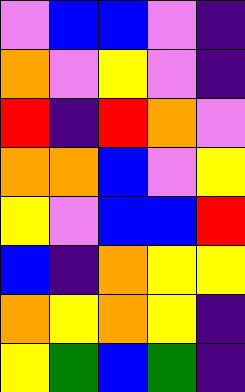[["violet", "blue", "blue", "violet", "indigo"], ["orange", "violet", "yellow", "violet", "indigo"], ["red", "indigo", "red", "orange", "violet"], ["orange", "orange", "blue", "violet", "yellow"], ["yellow", "violet", "blue", "blue", "red"], ["blue", "indigo", "orange", "yellow", "yellow"], ["orange", "yellow", "orange", "yellow", "indigo"], ["yellow", "green", "blue", "green", "indigo"]]